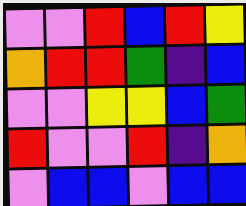[["violet", "violet", "red", "blue", "red", "yellow"], ["orange", "red", "red", "green", "indigo", "blue"], ["violet", "violet", "yellow", "yellow", "blue", "green"], ["red", "violet", "violet", "red", "indigo", "orange"], ["violet", "blue", "blue", "violet", "blue", "blue"]]